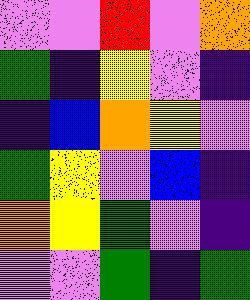[["violet", "violet", "red", "violet", "orange"], ["green", "indigo", "yellow", "violet", "indigo"], ["indigo", "blue", "orange", "yellow", "violet"], ["green", "yellow", "violet", "blue", "indigo"], ["orange", "yellow", "green", "violet", "indigo"], ["violet", "violet", "green", "indigo", "green"]]